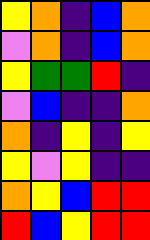[["yellow", "orange", "indigo", "blue", "orange"], ["violet", "orange", "indigo", "blue", "orange"], ["yellow", "green", "green", "red", "indigo"], ["violet", "blue", "indigo", "indigo", "orange"], ["orange", "indigo", "yellow", "indigo", "yellow"], ["yellow", "violet", "yellow", "indigo", "indigo"], ["orange", "yellow", "blue", "red", "red"], ["red", "blue", "yellow", "red", "red"]]